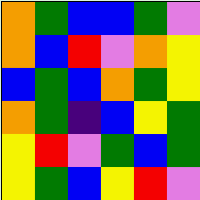[["orange", "green", "blue", "blue", "green", "violet"], ["orange", "blue", "red", "violet", "orange", "yellow"], ["blue", "green", "blue", "orange", "green", "yellow"], ["orange", "green", "indigo", "blue", "yellow", "green"], ["yellow", "red", "violet", "green", "blue", "green"], ["yellow", "green", "blue", "yellow", "red", "violet"]]